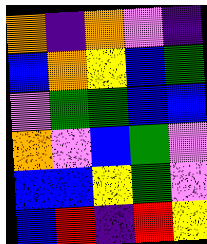[["orange", "indigo", "orange", "violet", "indigo"], ["blue", "orange", "yellow", "blue", "green"], ["violet", "green", "green", "blue", "blue"], ["orange", "violet", "blue", "green", "violet"], ["blue", "blue", "yellow", "green", "violet"], ["blue", "red", "indigo", "red", "yellow"]]